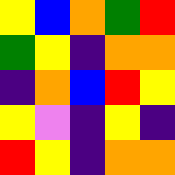[["yellow", "blue", "orange", "green", "red"], ["green", "yellow", "indigo", "orange", "orange"], ["indigo", "orange", "blue", "red", "yellow"], ["yellow", "violet", "indigo", "yellow", "indigo"], ["red", "yellow", "indigo", "orange", "orange"]]